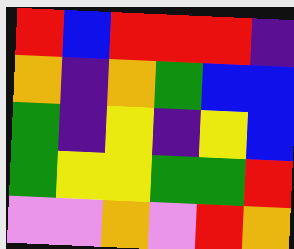[["red", "blue", "red", "red", "red", "indigo"], ["orange", "indigo", "orange", "green", "blue", "blue"], ["green", "indigo", "yellow", "indigo", "yellow", "blue"], ["green", "yellow", "yellow", "green", "green", "red"], ["violet", "violet", "orange", "violet", "red", "orange"]]